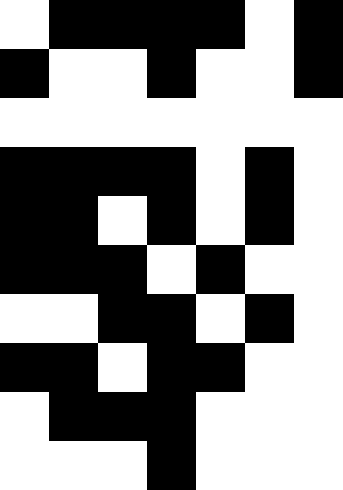[["white", "black", "black", "black", "black", "white", "black"], ["black", "white", "white", "black", "white", "white", "black"], ["white", "white", "white", "white", "white", "white", "white"], ["black", "black", "black", "black", "white", "black", "white"], ["black", "black", "white", "black", "white", "black", "white"], ["black", "black", "black", "white", "black", "white", "white"], ["white", "white", "black", "black", "white", "black", "white"], ["black", "black", "white", "black", "black", "white", "white"], ["white", "black", "black", "black", "white", "white", "white"], ["white", "white", "white", "black", "white", "white", "white"]]